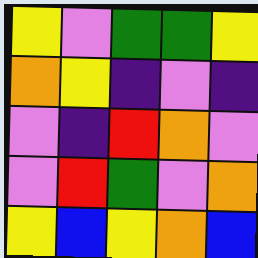[["yellow", "violet", "green", "green", "yellow"], ["orange", "yellow", "indigo", "violet", "indigo"], ["violet", "indigo", "red", "orange", "violet"], ["violet", "red", "green", "violet", "orange"], ["yellow", "blue", "yellow", "orange", "blue"]]